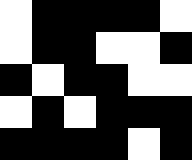[["white", "black", "black", "black", "black", "white"], ["white", "black", "black", "white", "white", "black"], ["black", "white", "black", "black", "white", "white"], ["white", "black", "white", "black", "black", "black"], ["black", "black", "black", "black", "white", "black"]]